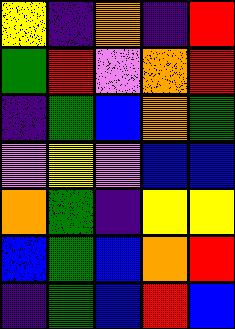[["yellow", "indigo", "orange", "indigo", "red"], ["green", "red", "violet", "orange", "red"], ["indigo", "green", "blue", "orange", "green"], ["violet", "yellow", "violet", "blue", "blue"], ["orange", "green", "indigo", "yellow", "yellow"], ["blue", "green", "blue", "orange", "red"], ["indigo", "green", "blue", "red", "blue"]]